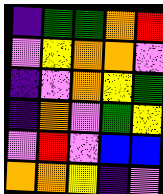[["indigo", "green", "green", "orange", "red"], ["violet", "yellow", "orange", "orange", "violet"], ["indigo", "violet", "orange", "yellow", "green"], ["indigo", "orange", "violet", "green", "yellow"], ["violet", "red", "violet", "blue", "blue"], ["orange", "orange", "yellow", "indigo", "violet"]]